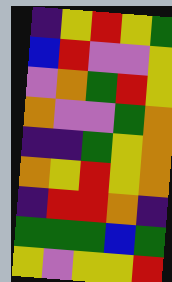[["indigo", "yellow", "red", "yellow", "green"], ["blue", "red", "violet", "violet", "yellow"], ["violet", "orange", "green", "red", "yellow"], ["orange", "violet", "violet", "green", "orange"], ["indigo", "indigo", "green", "yellow", "orange"], ["orange", "yellow", "red", "yellow", "orange"], ["indigo", "red", "red", "orange", "indigo"], ["green", "green", "green", "blue", "green"], ["yellow", "violet", "yellow", "yellow", "red"]]